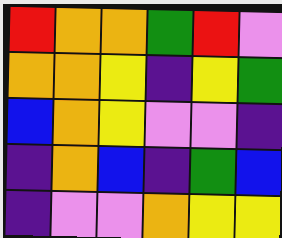[["red", "orange", "orange", "green", "red", "violet"], ["orange", "orange", "yellow", "indigo", "yellow", "green"], ["blue", "orange", "yellow", "violet", "violet", "indigo"], ["indigo", "orange", "blue", "indigo", "green", "blue"], ["indigo", "violet", "violet", "orange", "yellow", "yellow"]]